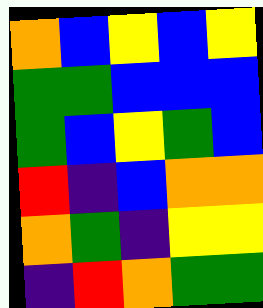[["orange", "blue", "yellow", "blue", "yellow"], ["green", "green", "blue", "blue", "blue"], ["green", "blue", "yellow", "green", "blue"], ["red", "indigo", "blue", "orange", "orange"], ["orange", "green", "indigo", "yellow", "yellow"], ["indigo", "red", "orange", "green", "green"]]